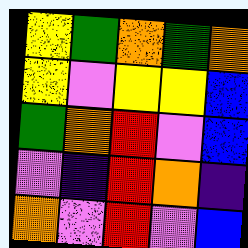[["yellow", "green", "orange", "green", "orange"], ["yellow", "violet", "yellow", "yellow", "blue"], ["green", "orange", "red", "violet", "blue"], ["violet", "indigo", "red", "orange", "indigo"], ["orange", "violet", "red", "violet", "blue"]]